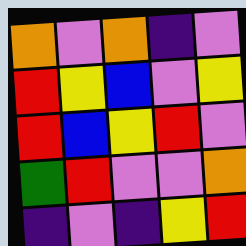[["orange", "violet", "orange", "indigo", "violet"], ["red", "yellow", "blue", "violet", "yellow"], ["red", "blue", "yellow", "red", "violet"], ["green", "red", "violet", "violet", "orange"], ["indigo", "violet", "indigo", "yellow", "red"]]